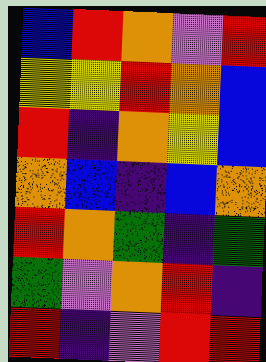[["blue", "red", "orange", "violet", "red"], ["yellow", "yellow", "red", "orange", "blue"], ["red", "indigo", "orange", "yellow", "blue"], ["orange", "blue", "indigo", "blue", "orange"], ["red", "orange", "green", "indigo", "green"], ["green", "violet", "orange", "red", "indigo"], ["red", "indigo", "violet", "red", "red"]]